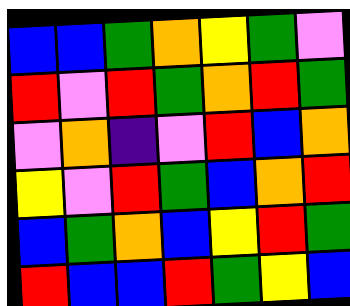[["blue", "blue", "green", "orange", "yellow", "green", "violet"], ["red", "violet", "red", "green", "orange", "red", "green"], ["violet", "orange", "indigo", "violet", "red", "blue", "orange"], ["yellow", "violet", "red", "green", "blue", "orange", "red"], ["blue", "green", "orange", "blue", "yellow", "red", "green"], ["red", "blue", "blue", "red", "green", "yellow", "blue"]]